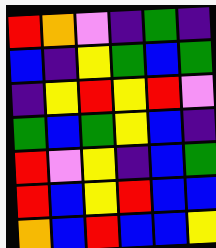[["red", "orange", "violet", "indigo", "green", "indigo"], ["blue", "indigo", "yellow", "green", "blue", "green"], ["indigo", "yellow", "red", "yellow", "red", "violet"], ["green", "blue", "green", "yellow", "blue", "indigo"], ["red", "violet", "yellow", "indigo", "blue", "green"], ["red", "blue", "yellow", "red", "blue", "blue"], ["orange", "blue", "red", "blue", "blue", "yellow"]]